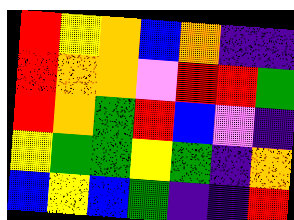[["red", "yellow", "orange", "blue", "orange", "indigo", "indigo"], ["red", "orange", "orange", "violet", "red", "red", "green"], ["red", "orange", "green", "red", "blue", "violet", "indigo"], ["yellow", "green", "green", "yellow", "green", "indigo", "orange"], ["blue", "yellow", "blue", "green", "indigo", "indigo", "red"]]